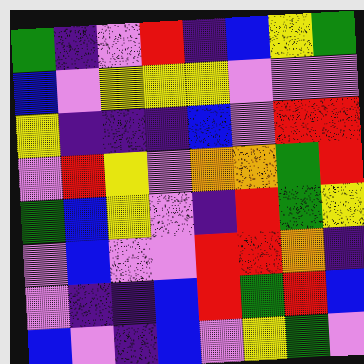[["green", "indigo", "violet", "red", "indigo", "blue", "yellow", "green"], ["blue", "violet", "yellow", "yellow", "yellow", "violet", "violet", "violet"], ["yellow", "indigo", "indigo", "indigo", "blue", "violet", "red", "red"], ["violet", "red", "yellow", "violet", "orange", "orange", "green", "red"], ["green", "blue", "yellow", "violet", "indigo", "red", "green", "yellow"], ["violet", "blue", "violet", "violet", "red", "red", "orange", "indigo"], ["violet", "indigo", "indigo", "blue", "red", "green", "red", "blue"], ["blue", "violet", "indigo", "blue", "violet", "yellow", "green", "violet"]]